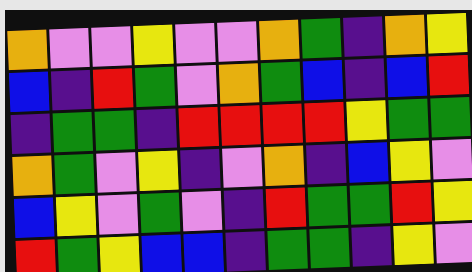[["orange", "violet", "violet", "yellow", "violet", "violet", "orange", "green", "indigo", "orange", "yellow"], ["blue", "indigo", "red", "green", "violet", "orange", "green", "blue", "indigo", "blue", "red"], ["indigo", "green", "green", "indigo", "red", "red", "red", "red", "yellow", "green", "green"], ["orange", "green", "violet", "yellow", "indigo", "violet", "orange", "indigo", "blue", "yellow", "violet"], ["blue", "yellow", "violet", "green", "violet", "indigo", "red", "green", "green", "red", "yellow"], ["red", "green", "yellow", "blue", "blue", "indigo", "green", "green", "indigo", "yellow", "violet"]]